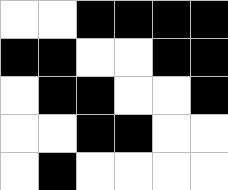[["white", "white", "black", "black", "black", "black"], ["black", "black", "white", "white", "black", "black"], ["white", "black", "black", "white", "white", "black"], ["white", "white", "black", "black", "white", "white"], ["white", "black", "white", "white", "white", "white"]]